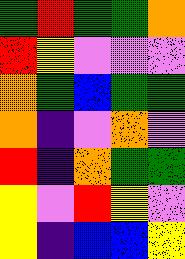[["green", "red", "green", "green", "orange"], ["red", "yellow", "violet", "violet", "violet"], ["orange", "green", "blue", "green", "green"], ["orange", "indigo", "violet", "orange", "violet"], ["red", "indigo", "orange", "green", "green"], ["yellow", "violet", "red", "yellow", "violet"], ["yellow", "indigo", "blue", "blue", "yellow"]]